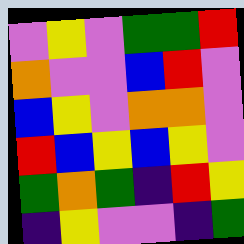[["violet", "yellow", "violet", "green", "green", "red"], ["orange", "violet", "violet", "blue", "red", "violet"], ["blue", "yellow", "violet", "orange", "orange", "violet"], ["red", "blue", "yellow", "blue", "yellow", "violet"], ["green", "orange", "green", "indigo", "red", "yellow"], ["indigo", "yellow", "violet", "violet", "indigo", "green"]]